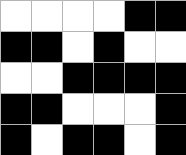[["white", "white", "white", "white", "black", "black"], ["black", "black", "white", "black", "white", "white"], ["white", "white", "black", "black", "black", "black"], ["black", "black", "white", "white", "white", "black"], ["black", "white", "black", "black", "white", "black"]]